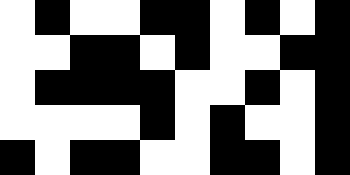[["white", "black", "white", "white", "black", "black", "white", "black", "white", "black"], ["white", "white", "black", "black", "white", "black", "white", "white", "black", "black"], ["white", "black", "black", "black", "black", "white", "white", "black", "white", "black"], ["white", "white", "white", "white", "black", "white", "black", "white", "white", "black"], ["black", "white", "black", "black", "white", "white", "black", "black", "white", "black"]]